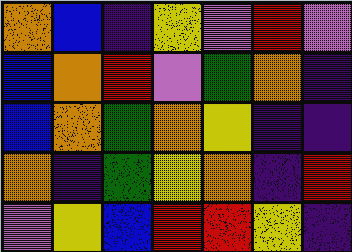[["orange", "blue", "indigo", "yellow", "violet", "red", "violet"], ["blue", "orange", "red", "violet", "green", "orange", "indigo"], ["blue", "orange", "green", "orange", "yellow", "indigo", "indigo"], ["orange", "indigo", "green", "yellow", "orange", "indigo", "red"], ["violet", "yellow", "blue", "red", "red", "yellow", "indigo"]]